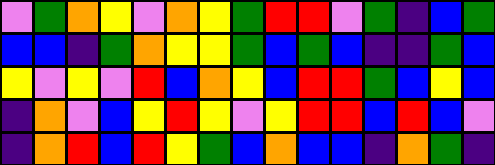[["violet", "green", "orange", "yellow", "violet", "orange", "yellow", "green", "red", "red", "violet", "green", "indigo", "blue", "green"], ["blue", "blue", "indigo", "green", "orange", "yellow", "yellow", "green", "blue", "green", "blue", "indigo", "indigo", "green", "blue"], ["yellow", "violet", "yellow", "violet", "red", "blue", "orange", "yellow", "blue", "red", "red", "green", "blue", "yellow", "blue"], ["indigo", "orange", "violet", "blue", "yellow", "red", "yellow", "violet", "yellow", "red", "red", "blue", "red", "blue", "violet"], ["indigo", "orange", "red", "blue", "red", "yellow", "green", "blue", "orange", "blue", "blue", "indigo", "orange", "green", "indigo"]]